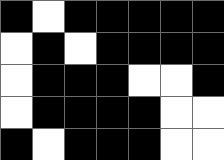[["black", "white", "black", "black", "black", "black", "black"], ["white", "black", "white", "black", "black", "black", "black"], ["white", "black", "black", "black", "white", "white", "black"], ["white", "black", "black", "black", "black", "white", "white"], ["black", "white", "black", "black", "black", "white", "white"]]